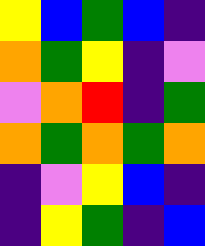[["yellow", "blue", "green", "blue", "indigo"], ["orange", "green", "yellow", "indigo", "violet"], ["violet", "orange", "red", "indigo", "green"], ["orange", "green", "orange", "green", "orange"], ["indigo", "violet", "yellow", "blue", "indigo"], ["indigo", "yellow", "green", "indigo", "blue"]]